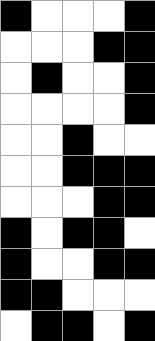[["black", "white", "white", "white", "black"], ["white", "white", "white", "black", "black"], ["white", "black", "white", "white", "black"], ["white", "white", "white", "white", "black"], ["white", "white", "black", "white", "white"], ["white", "white", "black", "black", "black"], ["white", "white", "white", "black", "black"], ["black", "white", "black", "black", "white"], ["black", "white", "white", "black", "black"], ["black", "black", "white", "white", "white"], ["white", "black", "black", "white", "black"]]